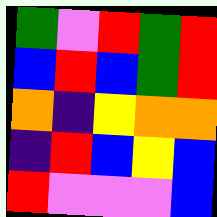[["green", "violet", "red", "green", "red"], ["blue", "red", "blue", "green", "red"], ["orange", "indigo", "yellow", "orange", "orange"], ["indigo", "red", "blue", "yellow", "blue"], ["red", "violet", "violet", "violet", "blue"]]